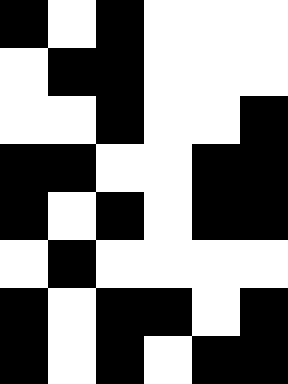[["black", "white", "black", "white", "white", "white"], ["white", "black", "black", "white", "white", "white"], ["white", "white", "black", "white", "white", "black"], ["black", "black", "white", "white", "black", "black"], ["black", "white", "black", "white", "black", "black"], ["white", "black", "white", "white", "white", "white"], ["black", "white", "black", "black", "white", "black"], ["black", "white", "black", "white", "black", "black"]]